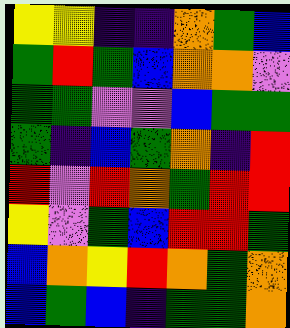[["yellow", "yellow", "indigo", "indigo", "orange", "green", "blue"], ["green", "red", "green", "blue", "orange", "orange", "violet"], ["green", "green", "violet", "violet", "blue", "green", "green"], ["green", "indigo", "blue", "green", "orange", "indigo", "red"], ["red", "violet", "red", "orange", "green", "red", "red"], ["yellow", "violet", "green", "blue", "red", "red", "green"], ["blue", "orange", "yellow", "red", "orange", "green", "orange"], ["blue", "green", "blue", "indigo", "green", "green", "orange"]]